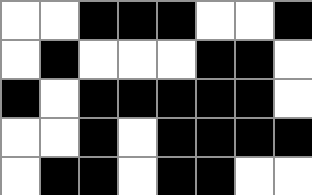[["white", "white", "black", "black", "black", "white", "white", "black"], ["white", "black", "white", "white", "white", "black", "black", "white"], ["black", "white", "black", "black", "black", "black", "black", "white"], ["white", "white", "black", "white", "black", "black", "black", "black"], ["white", "black", "black", "white", "black", "black", "white", "white"]]